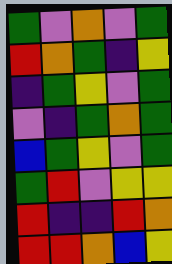[["green", "violet", "orange", "violet", "green"], ["red", "orange", "green", "indigo", "yellow"], ["indigo", "green", "yellow", "violet", "green"], ["violet", "indigo", "green", "orange", "green"], ["blue", "green", "yellow", "violet", "green"], ["green", "red", "violet", "yellow", "yellow"], ["red", "indigo", "indigo", "red", "orange"], ["red", "red", "orange", "blue", "yellow"]]